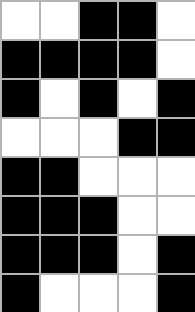[["white", "white", "black", "black", "white"], ["black", "black", "black", "black", "white"], ["black", "white", "black", "white", "black"], ["white", "white", "white", "black", "black"], ["black", "black", "white", "white", "white"], ["black", "black", "black", "white", "white"], ["black", "black", "black", "white", "black"], ["black", "white", "white", "white", "black"]]